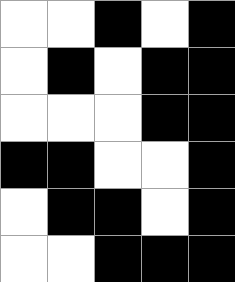[["white", "white", "black", "white", "black"], ["white", "black", "white", "black", "black"], ["white", "white", "white", "black", "black"], ["black", "black", "white", "white", "black"], ["white", "black", "black", "white", "black"], ["white", "white", "black", "black", "black"]]